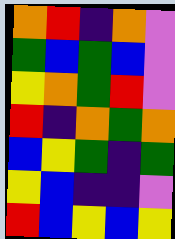[["orange", "red", "indigo", "orange", "violet"], ["green", "blue", "green", "blue", "violet"], ["yellow", "orange", "green", "red", "violet"], ["red", "indigo", "orange", "green", "orange"], ["blue", "yellow", "green", "indigo", "green"], ["yellow", "blue", "indigo", "indigo", "violet"], ["red", "blue", "yellow", "blue", "yellow"]]